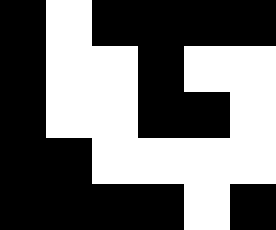[["black", "white", "black", "black", "black", "black"], ["black", "white", "white", "black", "white", "white"], ["black", "white", "white", "black", "black", "white"], ["black", "black", "white", "white", "white", "white"], ["black", "black", "black", "black", "white", "black"]]